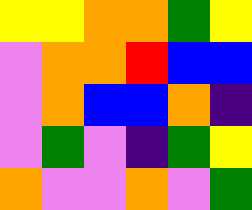[["yellow", "yellow", "orange", "orange", "green", "yellow"], ["violet", "orange", "orange", "red", "blue", "blue"], ["violet", "orange", "blue", "blue", "orange", "indigo"], ["violet", "green", "violet", "indigo", "green", "yellow"], ["orange", "violet", "violet", "orange", "violet", "green"]]